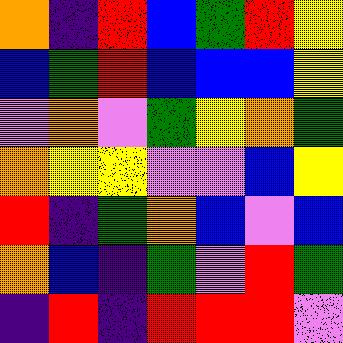[["orange", "indigo", "red", "blue", "green", "red", "yellow"], ["blue", "green", "red", "blue", "blue", "blue", "yellow"], ["violet", "orange", "violet", "green", "yellow", "orange", "green"], ["orange", "yellow", "yellow", "violet", "violet", "blue", "yellow"], ["red", "indigo", "green", "orange", "blue", "violet", "blue"], ["orange", "blue", "indigo", "green", "violet", "red", "green"], ["indigo", "red", "indigo", "red", "red", "red", "violet"]]